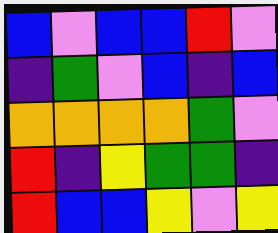[["blue", "violet", "blue", "blue", "red", "violet"], ["indigo", "green", "violet", "blue", "indigo", "blue"], ["orange", "orange", "orange", "orange", "green", "violet"], ["red", "indigo", "yellow", "green", "green", "indigo"], ["red", "blue", "blue", "yellow", "violet", "yellow"]]